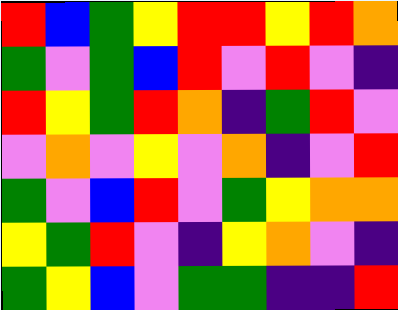[["red", "blue", "green", "yellow", "red", "red", "yellow", "red", "orange"], ["green", "violet", "green", "blue", "red", "violet", "red", "violet", "indigo"], ["red", "yellow", "green", "red", "orange", "indigo", "green", "red", "violet"], ["violet", "orange", "violet", "yellow", "violet", "orange", "indigo", "violet", "red"], ["green", "violet", "blue", "red", "violet", "green", "yellow", "orange", "orange"], ["yellow", "green", "red", "violet", "indigo", "yellow", "orange", "violet", "indigo"], ["green", "yellow", "blue", "violet", "green", "green", "indigo", "indigo", "red"]]